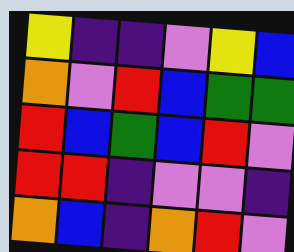[["yellow", "indigo", "indigo", "violet", "yellow", "blue"], ["orange", "violet", "red", "blue", "green", "green"], ["red", "blue", "green", "blue", "red", "violet"], ["red", "red", "indigo", "violet", "violet", "indigo"], ["orange", "blue", "indigo", "orange", "red", "violet"]]